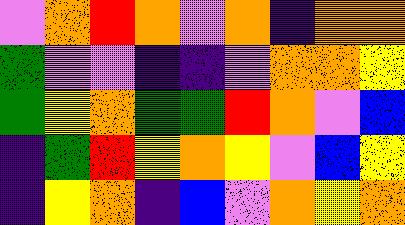[["violet", "orange", "red", "orange", "violet", "orange", "indigo", "orange", "orange"], ["green", "violet", "violet", "indigo", "indigo", "violet", "orange", "orange", "yellow"], ["green", "yellow", "orange", "green", "green", "red", "orange", "violet", "blue"], ["indigo", "green", "red", "yellow", "orange", "yellow", "violet", "blue", "yellow"], ["indigo", "yellow", "orange", "indigo", "blue", "violet", "orange", "yellow", "orange"]]